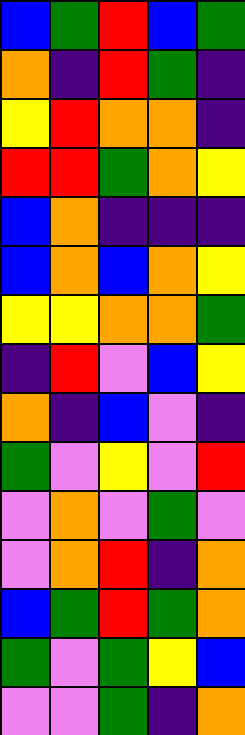[["blue", "green", "red", "blue", "green"], ["orange", "indigo", "red", "green", "indigo"], ["yellow", "red", "orange", "orange", "indigo"], ["red", "red", "green", "orange", "yellow"], ["blue", "orange", "indigo", "indigo", "indigo"], ["blue", "orange", "blue", "orange", "yellow"], ["yellow", "yellow", "orange", "orange", "green"], ["indigo", "red", "violet", "blue", "yellow"], ["orange", "indigo", "blue", "violet", "indigo"], ["green", "violet", "yellow", "violet", "red"], ["violet", "orange", "violet", "green", "violet"], ["violet", "orange", "red", "indigo", "orange"], ["blue", "green", "red", "green", "orange"], ["green", "violet", "green", "yellow", "blue"], ["violet", "violet", "green", "indigo", "orange"]]